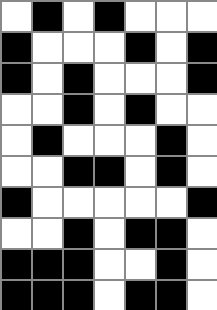[["white", "black", "white", "black", "white", "white", "white"], ["black", "white", "white", "white", "black", "white", "black"], ["black", "white", "black", "white", "white", "white", "black"], ["white", "white", "black", "white", "black", "white", "white"], ["white", "black", "white", "white", "white", "black", "white"], ["white", "white", "black", "black", "white", "black", "white"], ["black", "white", "white", "white", "white", "white", "black"], ["white", "white", "black", "white", "black", "black", "white"], ["black", "black", "black", "white", "white", "black", "white"], ["black", "black", "black", "white", "black", "black", "white"]]